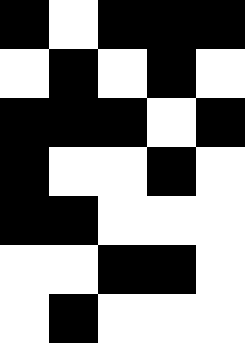[["black", "white", "black", "black", "black"], ["white", "black", "white", "black", "white"], ["black", "black", "black", "white", "black"], ["black", "white", "white", "black", "white"], ["black", "black", "white", "white", "white"], ["white", "white", "black", "black", "white"], ["white", "black", "white", "white", "white"]]